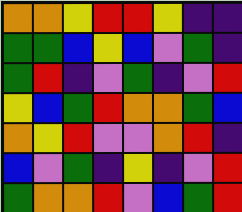[["orange", "orange", "yellow", "red", "red", "yellow", "indigo", "indigo"], ["green", "green", "blue", "yellow", "blue", "violet", "green", "indigo"], ["green", "red", "indigo", "violet", "green", "indigo", "violet", "red"], ["yellow", "blue", "green", "red", "orange", "orange", "green", "blue"], ["orange", "yellow", "red", "violet", "violet", "orange", "red", "indigo"], ["blue", "violet", "green", "indigo", "yellow", "indigo", "violet", "red"], ["green", "orange", "orange", "red", "violet", "blue", "green", "red"]]